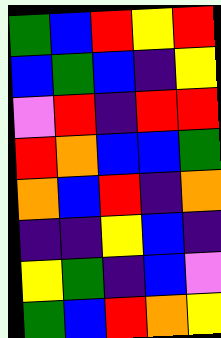[["green", "blue", "red", "yellow", "red"], ["blue", "green", "blue", "indigo", "yellow"], ["violet", "red", "indigo", "red", "red"], ["red", "orange", "blue", "blue", "green"], ["orange", "blue", "red", "indigo", "orange"], ["indigo", "indigo", "yellow", "blue", "indigo"], ["yellow", "green", "indigo", "blue", "violet"], ["green", "blue", "red", "orange", "yellow"]]